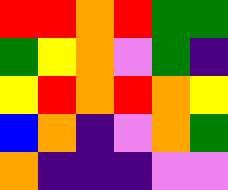[["red", "red", "orange", "red", "green", "green"], ["green", "yellow", "orange", "violet", "green", "indigo"], ["yellow", "red", "orange", "red", "orange", "yellow"], ["blue", "orange", "indigo", "violet", "orange", "green"], ["orange", "indigo", "indigo", "indigo", "violet", "violet"]]